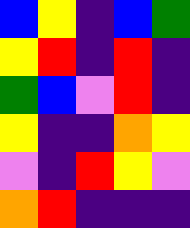[["blue", "yellow", "indigo", "blue", "green"], ["yellow", "red", "indigo", "red", "indigo"], ["green", "blue", "violet", "red", "indigo"], ["yellow", "indigo", "indigo", "orange", "yellow"], ["violet", "indigo", "red", "yellow", "violet"], ["orange", "red", "indigo", "indigo", "indigo"]]